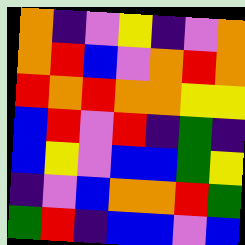[["orange", "indigo", "violet", "yellow", "indigo", "violet", "orange"], ["orange", "red", "blue", "violet", "orange", "red", "orange"], ["red", "orange", "red", "orange", "orange", "yellow", "yellow"], ["blue", "red", "violet", "red", "indigo", "green", "indigo"], ["blue", "yellow", "violet", "blue", "blue", "green", "yellow"], ["indigo", "violet", "blue", "orange", "orange", "red", "green"], ["green", "red", "indigo", "blue", "blue", "violet", "blue"]]